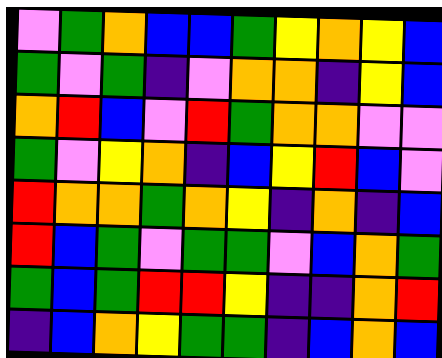[["violet", "green", "orange", "blue", "blue", "green", "yellow", "orange", "yellow", "blue"], ["green", "violet", "green", "indigo", "violet", "orange", "orange", "indigo", "yellow", "blue"], ["orange", "red", "blue", "violet", "red", "green", "orange", "orange", "violet", "violet"], ["green", "violet", "yellow", "orange", "indigo", "blue", "yellow", "red", "blue", "violet"], ["red", "orange", "orange", "green", "orange", "yellow", "indigo", "orange", "indigo", "blue"], ["red", "blue", "green", "violet", "green", "green", "violet", "blue", "orange", "green"], ["green", "blue", "green", "red", "red", "yellow", "indigo", "indigo", "orange", "red"], ["indigo", "blue", "orange", "yellow", "green", "green", "indigo", "blue", "orange", "blue"]]